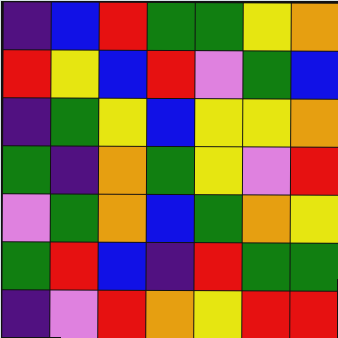[["indigo", "blue", "red", "green", "green", "yellow", "orange"], ["red", "yellow", "blue", "red", "violet", "green", "blue"], ["indigo", "green", "yellow", "blue", "yellow", "yellow", "orange"], ["green", "indigo", "orange", "green", "yellow", "violet", "red"], ["violet", "green", "orange", "blue", "green", "orange", "yellow"], ["green", "red", "blue", "indigo", "red", "green", "green"], ["indigo", "violet", "red", "orange", "yellow", "red", "red"]]